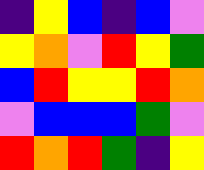[["indigo", "yellow", "blue", "indigo", "blue", "violet"], ["yellow", "orange", "violet", "red", "yellow", "green"], ["blue", "red", "yellow", "yellow", "red", "orange"], ["violet", "blue", "blue", "blue", "green", "violet"], ["red", "orange", "red", "green", "indigo", "yellow"]]